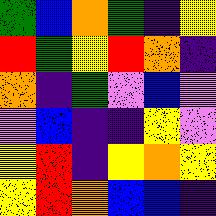[["green", "blue", "orange", "green", "indigo", "yellow"], ["red", "green", "yellow", "red", "orange", "indigo"], ["orange", "indigo", "green", "violet", "blue", "violet"], ["violet", "blue", "indigo", "indigo", "yellow", "violet"], ["yellow", "red", "indigo", "yellow", "orange", "yellow"], ["yellow", "red", "orange", "blue", "blue", "indigo"]]